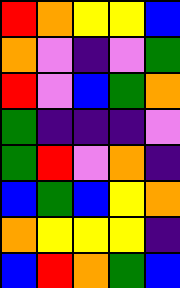[["red", "orange", "yellow", "yellow", "blue"], ["orange", "violet", "indigo", "violet", "green"], ["red", "violet", "blue", "green", "orange"], ["green", "indigo", "indigo", "indigo", "violet"], ["green", "red", "violet", "orange", "indigo"], ["blue", "green", "blue", "yellow", "orange"], ["orange", "yellow", "yellow", "yellow", "indigo"], ["blue", "red", "orange", "green", "blue"]]